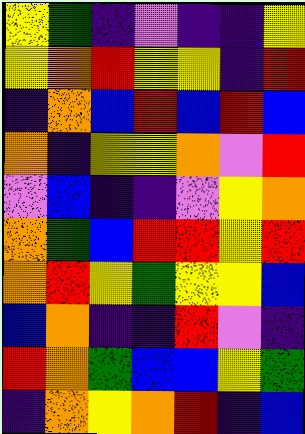[["yellow", "green", "indigo", "violet", "indigo", "indigo", "yellow"], ["yellow", "orange", "red", "yellow", "yellow", "indigo", "red"], ["indigo", "orange", "blue", "red", "blue", "red", "blue"], ["orange", "indigo", "yellow", "yellow", "orange", "violet", "red"], ["violet", "blue", "indigo", "indigo", "violet", "yellow", "orange"], ["orange", "green", "blue", "red", "red", "yellow", "red"], ["orange", "red", "yellow", "green", "yellow", "yellow", "blue"], ["blue", "orange", "indigo", "indigo", "red", "violet", "indigo"], ["red", "orange", "green", "blue", "blue", "yellow", "green"], ["indigo", "orange", "yellow", "orange", "red", "indigo", "blue"]]